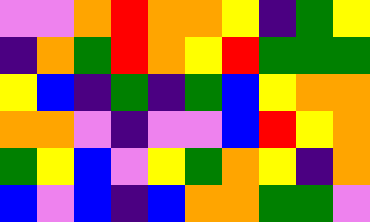[["violet", "violet", "orange", "red", "orange", "orange", "yellow", "indigo", "green", "yellow"], ["indigo", "orange", "green", "red", "orange", "yellow", "red", "green", "green", "green"], ["yellow", "blue", "indigo", "green", "indigo", "green", "blue", "yellow", "orange", "orange"], ["orange", "orange", "violet", "indigo", "violet", "violet", "blue", "red", "yellow", "orange"], ["green", "yellow", "blue", "violet", "yellow", "green", "orange", "yellow", "indigo", "orange"], ["blue", "violet", "blue", "indigo", "blue", "orange", "orange", "green", "green", "violet"]]